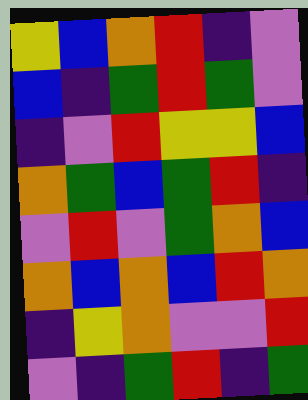[["yellow", "blue", "orange", "red", "indigo", "violet"], ["blue", "indigo", "green", "red", "green", "violet"], ["indigo", "violet", "red", "yellow", "yellow", "blue"], ["orange", "green", "blue", "green", "red", "indigo"], ["violet", "red", "violet", "green", "orange", "blue"], ["orange", "blue", "orange", "blue", "red", "orange"], ["indigo", "yellow", "orange", "violet", "violet", "red"], ["violet", "indigo", "green", "red", "indigo", "green"]]